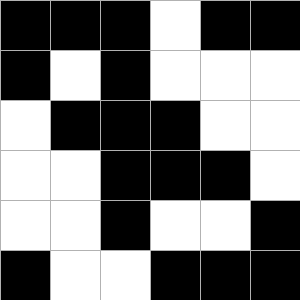[["black", "black", "black", "white", "black", "black"], ["black", "white", "black", "white", "white", "white"], ["white", "black", "black", "black", "white", "white"], ["white", "white", "black", "black", "black", "white"], ["white", "white", "black", "white", "white", "black"], ["black", "white", "white", "black", "black", "black"]]